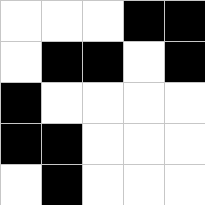[["white", "white", "white", "black", "black"], ["white", "black", "black", "white", "black"], ["black", "white", "white", "white", "white"], ["black", "black", "white", "white", "white"], ["white", "black", "white", "white", "white"]]